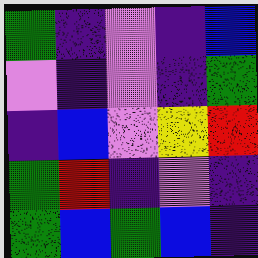[["green", "indigo", "violet", "indigo", "blue"], ["violet", "indigo", "violet", "indigo", "green"], ["indigo", "blue", "violet", "yellow", "red"], ["green", "red", "indigo", "violet", "indigo"], ["green", "blue", "green", "blue", "indigo"]]